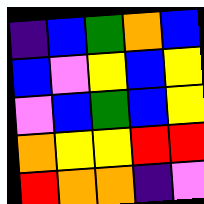[["indigo", "blue", "green", "orange", "blue"], ["blue", "violet", "yellow", "blue", "yellow"], ["violet", "blue", "green", "blue", "yellow"], ["orange", "yellow", "yellow", "red", "red"], ["red", "orange", "orange", "indigo", "violet"]]